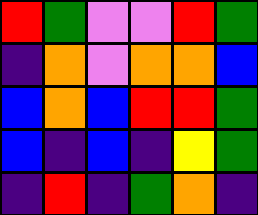[["red", "green", "violet", "violet", "red", "green"], ["indigo", "orange", "violet", "orange", "orange", "blue"], ["blue", "orange", "blue", "red", "red", "green"], ["blue", "indigo", "blue", "indigo", "yellow", "green"], ["indigo", "red", "indigo", "green", "orange", "indigo"]]